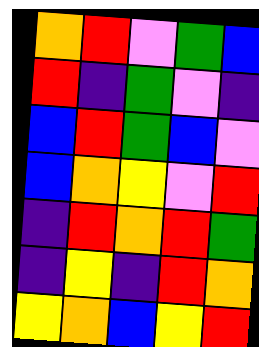[["orange", "red", "violet", "green", "blue"], ["red", "indigo", "green", "violet", "indigo"], ["blue", "red", "green", "blue", "violet"], ["blue", "orange", "yellow", "violet", "red"], ["indigo", "red", "orange", "red", "green"], ["indigo", "yellow", "indigo", "red", "orange"], ["yellow", "orange", "blue", "yellow", "red"]]